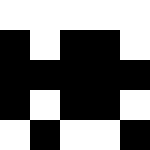[["white", "white", "white", "white", "white"], ["black", "white", "black", "black", "white"], ["black", "black", "black", "black", "black"], ["black", "white", "black", "black", "white"], ["white", "black", "white", "white", "black"]]